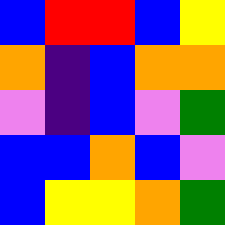[["blue", "red", "red", "blue", "yellow"], ["orange", "indigo", "blue", "orange", "orange"], ["violet", "indigo", "blue", "violet", "green"], ["blue", "blue", "orange", "blue", "violet"], ["blue", "yellow", "yellow", "orange", "green"]]